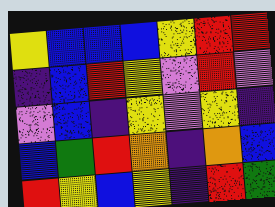[["yellow", "blue", "blue", "blue", "yellow", "red", "red"], ["indigo", "blue", "red", "yellow", "violet", "red", "violet"], ["violet", "blue", "indigo", "yellow", "violet", "yellow", "indigo"], ["blue", "green", "red", "orange", "indigo", "orange", "blue"], ["red", "yellow", "blue", "yellow", "indigo", "red", "green"]]